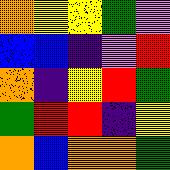[["orange", "yellow", "yellow", "green", "violet"], ["blue", "blue", "indigo", "violet", "red"], ["orange", "indigo", "yellow", "red", "green"], ["green", "red", "red", "indigo", "yellow"], ["orange", "blue", "orange", "orange", "green"]]